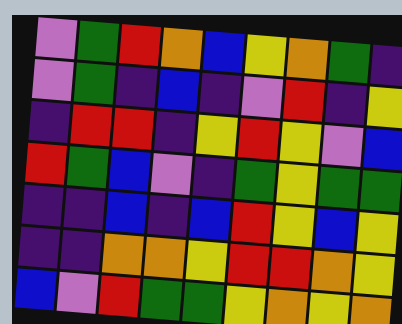[["violet", "green", "red", "orange", "blue", "yellow", "orange", "green", "indigo"], ["violet", "green", "indigo", "blue", "indigo", "violet", "red", "indigo", "yellow"], ["indigo", "red", "red", "indigo", "yellow", "red", "yellow", "violet", "blue"], ["red", "green", "blue", "violet", "indigo", "green", "yellow", "green", "green"], ["indigo", "indigo", "blue", "indigo", "blue", "red", "yellow", "blue", "yellow"], ["indigo", "indigo", "orange", "orange", "yellow", "red", "red", "orange", "yellow"], ["blue", "violet", "red", "green", "green", "yellow", "orange", "yellow", "orange"]]